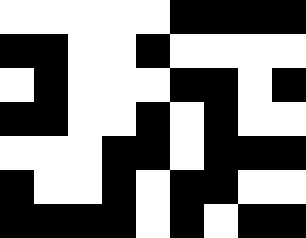[["white", "white", "white", "white", "white", "black", "black", "black", "black"], ["black", "black", "white", "white", "black", "white", "white", "white", "white"], ["white", "black", "white", "white", "white", "black", "black", "white", "black"], ["black", "black", "white", "white", "black", "white", "black", "white", "white"], ["white", "white", "white", "black", "black", "white", "black", "black", "black"], ["black", "white", "white", "black", "white", "black", "black", "white", "white"], ["black", "black", "black", "black", "white", "black", "white", "black", "black"]]